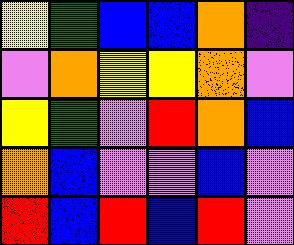[["yellow", "green", "blue", "blue", "orange", "indigo"], ["violet", "orange", "yellow", "yellow", "orange", "violet"], ["yellow", "green", "violet", "red", "orange", "blue"], ["orange", "blue", "violet", "violet", "blue", "violet"], ["red", "blue", "red", "blue", "red", "violet"]]